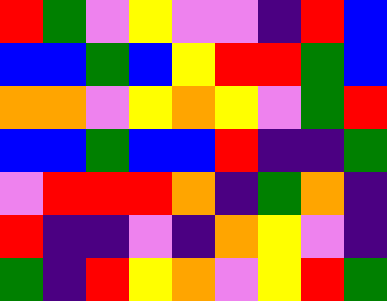[["red", "green", "violet", "yellow", "violet", "violet", "indigo", "red", "blue"], ["blue", "blue", "green", "blue", "yellow", "red", "red", "green", "blue"], ["orange", "orange", "violet", "yellow", "orange", "yellow", "violet", "green", "red"], ["blue", "blue", "green", "blue", "blue", "red", "indigo", "indigo", "green"], ["violet", "red", "red", "red", "orange", "indigo", "green", "orange", "indigo"], ["red", "indigo", "indigo", "violet", "indigo", "orange", "yellow", "violet", "indigo"], ["green", "indigo", "red", "yellow", "orange", "violet", "yellow", "red", "green"]]